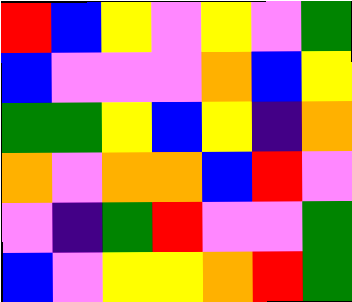[["red", "blue", "yellow", "violet", "yellow", "violet", "green"], ["blue", "violet", "violet", "violet", "orange", "blue", "yellow"], ["green", "green", "yellow", "blue", "yellow", "indigo", "orange"], ["orange", "violet", "orange", "orange", "blue", "red", "violet"], ["violet", "indigo", "green", "red", "violet", "violet", "green"], ["blue", "violet", "yellow", "yellow", "orange", "red", "green"]]